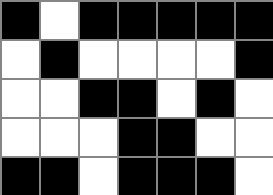[["black", "white", "black", "black", "black", "black", "black"], ["white", "black", "white", "white", "white", "white", "black"], ["white", "white", "black", "black", "white", "black", "white"], ["white", "white", "white", "black", "black", "white", "white"], ["black", "black", "white", "black", "black", "black", "white"]]